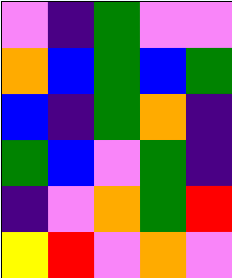[["violet", "indigo", "green", "violet", "violet"], ["orange", "blue", "green", "blue", "green"], ["blue", "indigo", "green", "orange", "indigo"], ["green", "blue", "violet", "green", "indigo"], ["indigo", "violet", "orange", "green", "red"], ["yellow", "red", "violet", "orange", "violet"]]